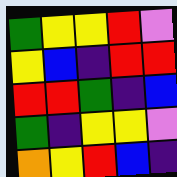[["green", "yellow", "yellow", "red", "violet"], ["yellow", "blue", "indigo", "red", "red"], ["red", "red", "green", "indigo", "blue"], ["green", "indigo", "yellow", "yellow", "violet"], ["orange", "yellow", "red", "blue", "indigo"]]